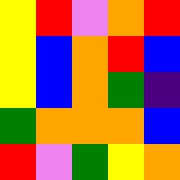[["yellow", "red", "violet", "orange", "red"], ["yellow", "blue", "orange", "red", "blue"], ["yellow", "blue", "orange", "green", "indigo"], ["green", "orange", "orange", "orange", "blue"], ["red", "violet", "green", "yellow", "orange"]]